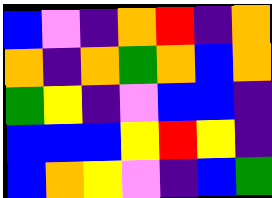[["blue", "violet", "indigo", "orange", "red", "indigo", "orange"], ["orange", "indigo", "orange", "green", "orange", "blue", "orange"], ["green", "yellow", "indigo", "violet", "blue", "blue", "indigo"], ["blue", "blue", "blue", "yellow", "red", "yellow", "indigo"], ["blue", "orange", "yellow", "violet", "indigo", "blue", "green"]]